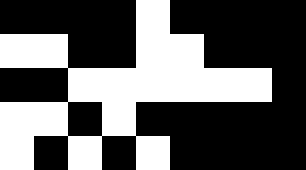[["black", "black", "black", "black", "white", "black", "black", "black", "black"], ["white", "white", "black", "black", "white", "white", "black", "black", "black"], ["black", "black", "white", "white", "white", "white", "white", "white", "black"], ["white", "white", "black", "white", "black", "black", "black", "black", "black"], ["white", "black", "white", "black", "white", "black", "black", "black", "black"]]